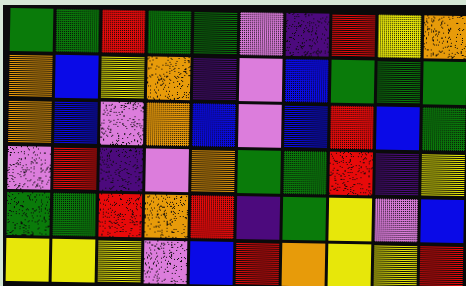[["green", "green", "red", "green", "green", "violet", "indigo", "red", "yellow", "orange"], ["orange", "blue", "yellow", "orange", "indigo", "violet", "blue", "green", "green", "green"], ["orange", "blue", "violet", "orange", "blue", "violet", "blue", "red", "blue", "green"], ["violet", "red", "indigo", "violet", "orange", "green", "green", "red", "indigo", "yellow"], ["green", "green", "red", "orange", "red", "indigo", "green", "yellow", "violet", "blue"], ["yellow", "yellow", "yellow", "violet", "blue", "red", "orange", "yellow", "yellow", "red"]]